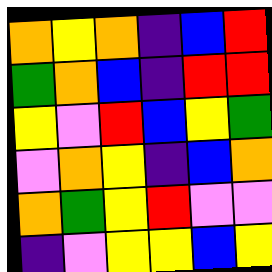[["orange", "yellow", "orange", "indigo", "blue", "red"], ["green", "orange", "blue", "indigo", "red", "red"], ["yellow", "violet", "red", "blue", "yellow", "green"], ["violet", "orange", "yellow", "indigo", "blue", "orange"], ["orange", "green", "yellow", "red", "violet", "violet"], ["indigo", "violet", "yellow", "yellow", "blue", "yellow"]]